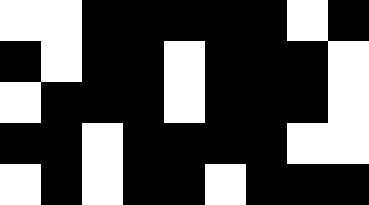[["white", "white", "black", "black", "black", "black", "black", "white", "black"], ["black", "white", "black", "black", "white", "black", "black", "black", "white"], ["white", "black", "black", "black", "white", "black", "black", "black", "white"], ["black", "black", "white", "black", "black", "black", "black", "white", "white"], ["white", "black", "white", "black", "black", "white", "black", "black", "black"]]